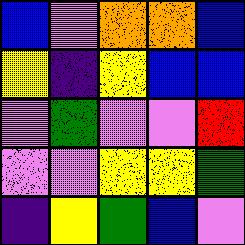[["blue", "violet", "orange", "orange", "blue"], ["yellow", "indigo", "yellow", "blue", "blue"], ["violet", "green", "violet", "violet", "red"], ["violet", "violet", "yellow", "yellow", "green"], ["indigo", "yellow", "green", "blue", "violet"]]